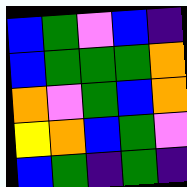[["blue", "green", "violet", "blue", "indigo"], ["blue", "green", "green", "green", "orange"], ["orange", "violet", "green", "blue", "orange"], ["yellow", "orange", "blue", "green", "violet"], ["blue", "green", "indigo", "green", "indigo"]]